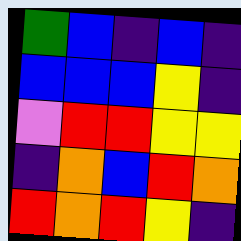[["green", "blue", "indigo", "blue", "indigo"], ["blue", "blue", "blue", "yellow", "indigo"], ["violet", "red", "red", "yellow", "yellow"], ["indigo", "orange", "blue", "red", "orange"], ["red", "orange", "red", "yellow", "indigo"]]